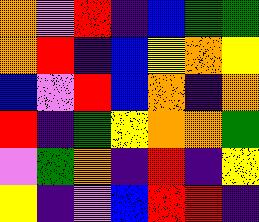[["orange", "violet", "red", "indigo", "blue", "green", "green"], ["orange", "red", "indigo", "blue", "yellow", "orange", "yellow"], ["blue", "violet", "red", "blue", "orange", "indigo", "orange"], ["red", "indigo", "green", "yellow", "orange", "orange", "green"], ["violet", "green", "orange", "indigo", "red", "indigo", "yellow"], ["yellow", "indigo", "violet", "blue", "red", "red", "indigo"]]